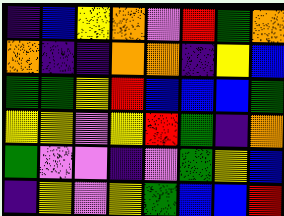[["indigo", "blue", "yellow", "orange", "violet", "red", "green", "orange"], ["orange", "indigo", "indigo", "orange", "orange", "indigo", "yellow", "blue"], ["green", "green", "yellow", "red", "blue", "blue", "blue", "green"], ["yellow", "yellow", "violet", "yellow", "red", "green", "indigo", "orange"], ["green", "violet", "violet", "indigo", "violet", "green", "yellow", "blue"], ["indigo", "yellow", "violet", "yellow", "green", "blue", "blue", "red"]]